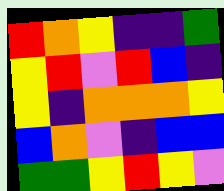[["red", "orange", "yellow", "indigo", "indigo", "green"], ["yellow", "red", "violet", "red", "blue", "indigo"], ["yellow", "indigo", "orange", "orange", "orange", "yellow"], ["blue", "orange", "violet", "indigo", "blue", "blue"], ["green", "green", "yellow", "red", "yellow", "violet"]]